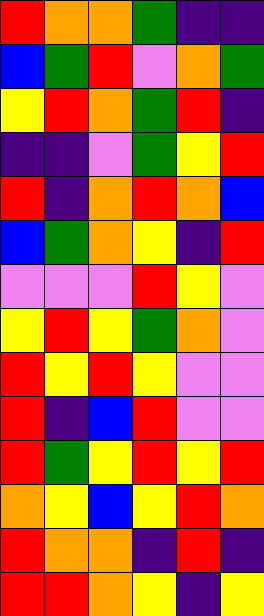[["red", "orange", "orange", "green", "indigo", "indigo"], ["blue", "green", "red", "violet", "orange", "green"], ["yellow", "red", "orange", "green", "red", "indigo"], ["indigo", "indigo", "violet", "green", "yellow", "red"], ["red", "indigo", "orange", "red", "orange", "blue"], ["blue", "green", "orange", "yellow", "indigo", "red"], ["violet", "violet", "violet", "red", "yellow", "violet"], ["yellow", "red", "yellow", "green", "orange", "violet"], ["red", "yellow", "red", "yellow", "violet", "violet"], ["red", "indigo", "blue", "red", "violet", "violet"], ["red", "green", "yellow", "red", "yellow", "red"], ["orange", "yellow", "blue", "yellow", "red", "orange"], ["red", "orange", "orange", "indigo", "red", "indigo"], ["red", "red", "orange", "yellow", "indigo", "yellow"]]